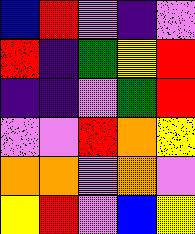[["blue", "red", "violet", "indigo", "violet"], ["red", "indigo", "green", "yellow", "red"], ["indigo", "indigo", "violet", "green", "red"], ["violet", "violet", "red", "orange", "yellow"], ["orange", "orange", "violet", "orange", "violet"], ["yellow", "red", "violet", "blue", "yellow"]]